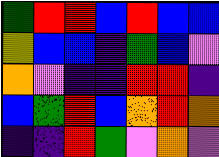[["green", "red", "red", "blue", "red", "blue", "blue"], ["yellow", "blue", "blue", "indigo", "green", "blue", "violet"], ["orange", "violet", "indigo", "indigo", "red", "red", "indigo"], ["blue", "green", "red", "blue", "orange", "red", "orange"], ["indigo", "indigo", "red", "green", "violet", "orange", "violet"]]